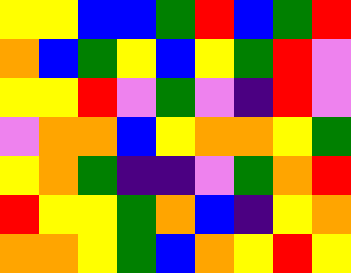[["yellow", "yellow", "blue", "blue", "green", "red", "blue", "green", "red"], ["orange", "blue", "green", "yellow", "blue", "yellow", "green", "red", "violet"], ["yellow", "yellow", "red", "violet", "green", "violet", "indigo", "red", "violet"], ["violet", "orange", "orange", "blue", "yellow", "orange", "orange", "yellow", "green"], ["yellow", "orange", "green", "indigo", "indigo", "violet", "green", "orange", "red"], ["red", "yellow", "yellow", "green", "orange", "blue", "indigo", "yellow", "orange"], ["orange", "orange", "yellow", "green", "blue", "orange", "yellow", "red", "yellow"]]